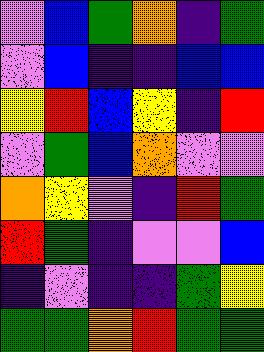[["violet", "blue", "green", "orange", "indigo", "green"], ["violet", "blue", "indigo", "indigo", "blue", "blue"], ["yellow", "red", "blue", "yellow", "indigo", "red"], ["violet", "green", "blue", "orange", "violet", "violet"], ["orange", "yellow", "violet", "indigo", "red", "green"], ["red", "green", "indigo", "violet", "violet", "blue"], ["indigo", "violet", "indigo", "indigo", "green", "yellow"], ["green", "green", "orange", "red", "green", "green"]]